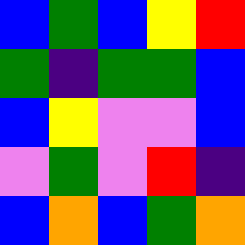[["blue", "green", "blue", "yellow", "red"], ["green", "indigo", "green", "green", "blue"], ["blue", "yellow", "violet", "violet", "blue"], ["violet", "green", "violet", "red", "indigo"], ["blue", "orange", "blue", "green", "orange"]]